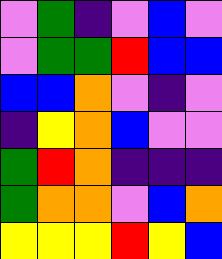[["violet", "green", "indigo", "violet", "blue", "violet"], ["violet", "green", "green", "red", "blue", "blue"], ["blue", "blue", "orange", "violet", "indigo", "violet"], ["indigo", "yellow", "orange", "blue", "violet", "violet"], ["green", "red", "orange", "indigo", "indigo", "indigo"], ["green", "orange", "orange", "violet", "blue", "orange"], ["yellow", "yellow", "yellow", "red", "yellow", "blue"]]